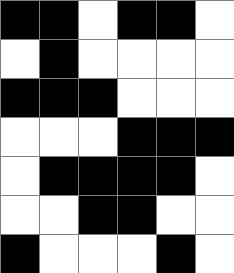[["black", "black", "white", "black", "black", "white"], ["white", "black", "white", "white", "white", "white"], ["black", "black", "black", "white", "white", "white"], ["white", "white", "white", "black", "black", "black"], ["white", "black", "black", "black", "black", "white"], ["white", "white", "black", "black", "white", "white"], ["black", "white", "white", "white", "black", "white"]]